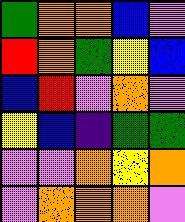[["green", "orange", "orange", "blue", "violet"], ["red", "orange", "green", "yellow", "blue"], ["blue", "red", "violet", "orange", "violet"], ["yellow", "blue", "indigo", "green", "green"], ["violet", "violet", "orange", "yellow", "orange"], ["violet", "orange", "orange", "orange", "violet"]]